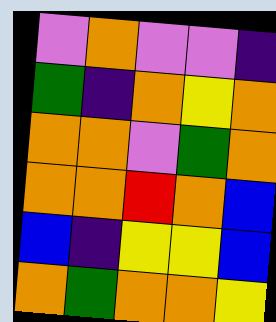[["violet", "orange", "violet", "violet", "indigo"], ["green", "indigo", "orange", "yellow", "orange"], ["orange", "orange", "violet", "green", "orange"], ["orange", "orange", "red", "orange", "blue"], ["blue", "indigo", "yellow", "yellow", "blue"], ["orange", "green", "orange", "orange", "yellow"]]